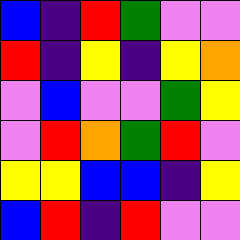[["blue", "indigo", "red", "green", "violet", "violet"], ["red", "indigo", "yellow", "indigo", "yellow", "orange"], ["violet", "blue", "violet", "violet", "green", "yellow"], ["violet", "red", "orange", "green", "red", "violet"], ["yellow", "yellow", "blue", "blue", "indigo", "yellow"], ["blue", "red", "indigo", "red", "violet", "violet"]]